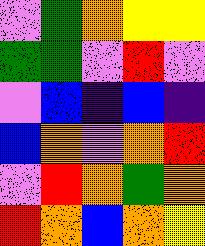[["violet", "green", "orange", "yellow", "yellow"], ["green", "green", "violet", "red", "violet"], ["violet", "blue", "indigo", "blue", "indigo"], ["blue", "orange", "violet", "orange", "red"], ["violet", "red", "orange", "green", "orange"], ["red", "orange", "blue", "orange", "yellow"]]